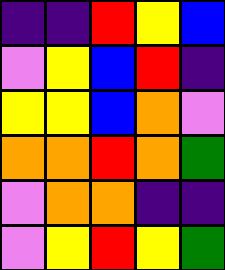[["indigo", "indigo", "red", "yellow", "blue"], ["violet", "yellow", "blue", "red", "indigo"], ["yellow", "yellow", "blue", "orange", "violet"], ["orange", "orange", "red", "orange", "green"], ["violet", "orange", "orange", "indigo", "indigo"], ["violet", "yellow", "red", "yellow", "green"]]